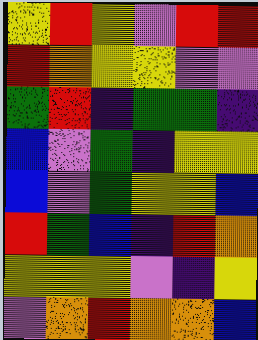[["yellow", "red", "yellow", "violet", "red", "red"], ["red", "orange", "yellow", "yellow", "violet", "violet"], ["green", "red", "indigo", "green", "green", "indigo"], ["blue", "violet", "green", "indigo", "yellow", "yellow"], ["blue", "violet", "green", "yellow", "yellow", "blue"], ["red", "green", "blue", "indigo", "red", "orange"], ["yellow", "yellow", "yellow", "violet", "indigo", "yellow"], ["violet", "orange", "red", "orange", "orange", "blue"]]